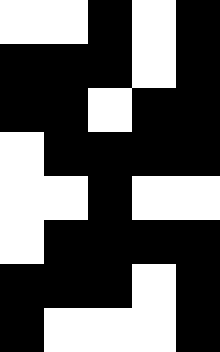[["white", "white", "black", "white", "black"], ["black", "black", "black", "white", "black"], ["black", "black", "white", "black", "black"], ["white", "black", "black", "black", "black"], ["white", "white", "black", "white", "white"], ["white", "black", "black", "black", "black"], ["black", "black", "black", "white", "black"], ["black", "white", "white", "white", "black"]]